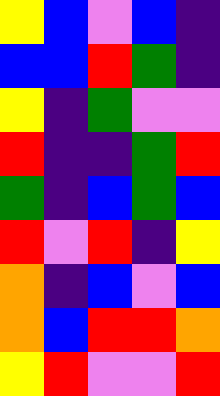[["yellow", "blue", "violet", "blue", "indigo"], ["blue", "blue", "red", "green", "indigo"], ["yellow", "indigo", "green", "violet", "violet"], ["red", "indigo", "indigo", "green", "red"], ["green", "indigo", "blue", "green", "blue"], ["red", "violet", "red", "indigo", "yellow"], ["orange", "indigo", "blue", "violet", "blue"], ["orange", "blue", "red", "red", "orange"], ["yellow", "red", "violet", "violet", "red"]]